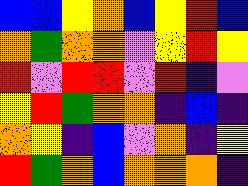[["blue", "blue", "yellow", "orange", "blue", "yellow", "red", "blue"], ["orange", "green", "orange", "orange", "violet", "yellow", "red", "yellow"], ["red", "violet", "red", "red", "violet", "red", "indigo", "violet"], ["yellow", "red", "green", "orange", "orange", "indigo", "blue", "indigo"], ["orange", "yellow", "indigo", "blue", "violet", "orange", "indigo", "yellow"], ["red", "green", "orange", "blue", "orange", "orange", "orange", "indigo"]]